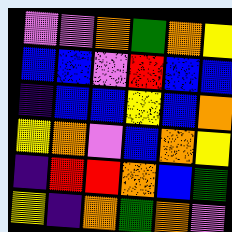[["violet", "violet", "orange", "green", "orange", "yellow"], ["blue", "blue", "violet", "red", "blue", "blue"], ["indigo", "blue", "blue", "yellow", "blue", "orange"], ["yellow", "orange", "violet", "blue", "orange", "yellow"], ["indigo", "red", "red", "orange", "blue", "green"], ["yellow", "indigo", "orange", "green", "orange", "violet"]]